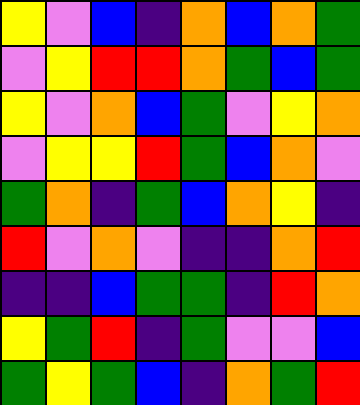[["yellow", "violet", "blue", "indigo", "orange", "blue", "orange", "green"], ["violet", "yellow", "red", "red", "orange", "green", "blue", "green"], ["yellow", "violet", "orange", "blue", "green", "violet", "yellow", "orange"], ["violet", "yellow", "yellow", "red", "green", "blue", "orange", "violet"], ["green", "orange", "indigo", "green", "blue", "orange", "yellow", "indigo"], ["red", "violet", "orange", "violet", "indigo", "indigo", "orange", "red"], ["indigo", "indigo", "blue", "green", "green", "indigo", "red", "orange"], ["yellow", "green", "red", "indigo", "green", "violet", "violet", "blue"], ["green", "yellow", "green", "blue", "indigo", "orange", "green", "red"]]